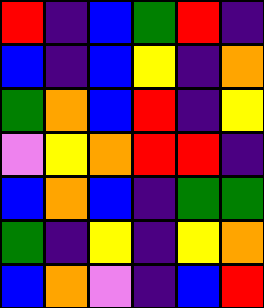[["red", "indigo", "blue", "green", "red", "indigo"], ["blue", "indigo", "blue", "yellow", "indigo", "orange"], ["green", "orange", "blue", "red", "indigo", "yellow"], ["violet", "yellow", "orange", "red", "red", "indigo"], ["blue", "orange", "blue", "indigo", "green", "green"], ["green", "indigo", "yellow", "indigo", "yellow", "orange"], ["blue", "orange", "violet", "indigo", "blue", "red"]]